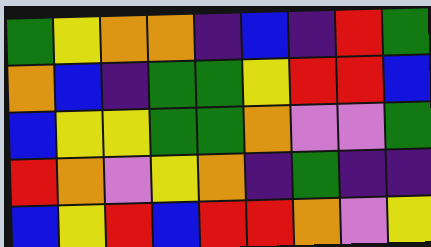[["green", "yellow", "orange", "orange", "indigo", "blue", "indigo", "red", "green"], ["orange", "blue", "indigo", "green", "green", "yellow", "red", "red", "blue"], ["blue", "yellow", "yellow", "green", "green", "orange", "violet", "violet", "green"], ["red", "orange", "violet", "yellow", "orange", "indigo", "green", "indigo", "indigo"], ["blue", "yellow", "red", "blue", "red", "red", "orange", "violet", "yellow"]]